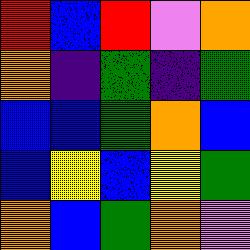[["red", "blue", "red", "violet", "orange"], ["orange", "indigo", "green", "indigo", "green"], ["blue", "blue", "green", "orange", "blue"], ["blue", "yellow", "blue", "yellow", "green"], ["orange", "blue", "green", "orange", "violet"]]